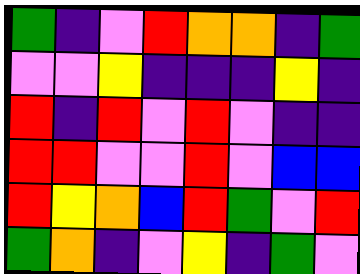[["green", "indigo", "violet", "red", "orange", "orange", "indigo", "green"], ["violet", "violet", "yellow", "indigo", "indigo", "indigo", "yellow", "indigo"], ["red", "indigo", "red", "violet", "red", "violet", "indigo", "indigo"], ["red", "red", "violet", "violet", "red", "violet", "blue", "blue"], ["red", "yellow", "orange", "blue", "red", "green", "violet", "red"], ["green", "orange", "indigo", "violet", "yellow", "indigo", "green", "violet"]]